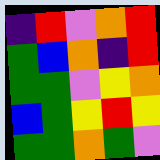[["indigo", "red", "violet", "orange", "red"], ["green", "blue", "orange", "indigo", "red"], ["green", "green", "violet", "yellow", "orange"], ["blue", "green", "yellow", "red", "yellow"], ["green", "green", "orange", "green", "violet"]]